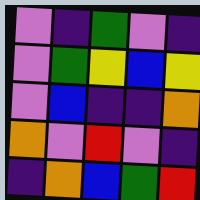[["violet", "indigo", "green", "violet", "indigo"], ["violet", "green", "yellow", "blue", "yellow"], ["violet", "blue", "indigo", "indigo", "orange"], ["orange", "violet", "red", "violet", "indigo"], ["indigo", "orange", "blue", "green", "red"]]